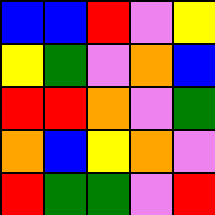[["blue", "blue", "red", "violet", "yellow"], ["yellow", "green", "violet", "orange", "blue"], ["red", "red", "orange", "violet", "green"], ["orange", "blue", "yellow", "orange", "violet"], ["red", "green", "green", "violet", "red"]]